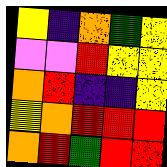[["yellow", "indigo", "orange", "green", "yellow"], ["violet", "violet", "red", "yellow", "yellow"], ["orange", "red", "indigo", "indigo", "yellow"], ["yellow", "orange", "red", "red", "red"], ["orange", "red", "green", "red", "red"]]